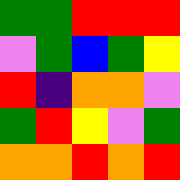[["green", "green", "red", "red", "red"], ["violet", "green", "blue", "green", "yellow"], ["red", "indigo", "orange", "orange", "violet"], ["green", "red", "yellow", "violet", "green"], ["orange", "orange", "red", "orange", "red"]]